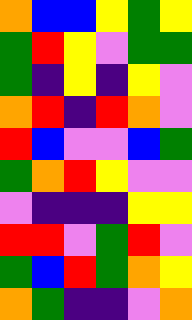[["orange", "blue", "blue", "yellow", "green", "yellow"], ["green", "red", "yellow", "violet", "green", "green"], ["green", "indigo", "yellow", "indigo", "yellow", "violet"], ["orange", "red", "indigo", "red", "orange", "violet"], ["red", "blue", "violet", "violet", "blue", "green"], ["green", "orange", "red", "yellow", "violet", "violet"], ["violet", "indigo", "indigo", "indigo", "yellow", "yellow"], ["red", "red", "violet", "green", "red", "violet"], ["green", "blue", "red", "green", "orange", "yellow"], ["orange", "green", "indigo", "indigo", "violet", "orange"]]